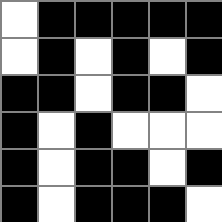[["white", "black", "black", "black", "black", "black"], ["white", "black", "white", "black", "white", "black"], ["black", "black", "white", "black", "black", "white"], ["black", "white", "black", "white", "white", "white"], ["black", "white", "black", "black", "white", "black"], ["black", "white", "black", "black", "black", "white"]]